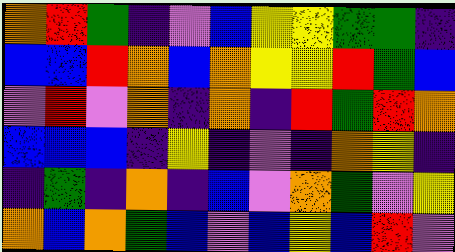[["orange", "red", "green", "indigo", "violet", "blue", "yellow", "yellow", "green", "green", "indigo"], ["blue", "blue", "red", "orange", "blue", "orange", "yellow", "yellow", "red", "green", "blue"], ["violet", "red", "violet", "orange", "indigo", "orange", "indigo", "red", "green", "red", "orange"], ["blue", "blue", "blue", "indigo", "yellow", "indigo", "violet", "indigo", "orange", "yellow", "indigo"], ["indigo", "green", "indigo", "orange", "indigo", "blue", "violet", "orange", "green", "violet", "yellow"], ["orange", "blue", "orange", "green", "blue", "violet", "blue", "yellow", "blue", "red", "violet"]]